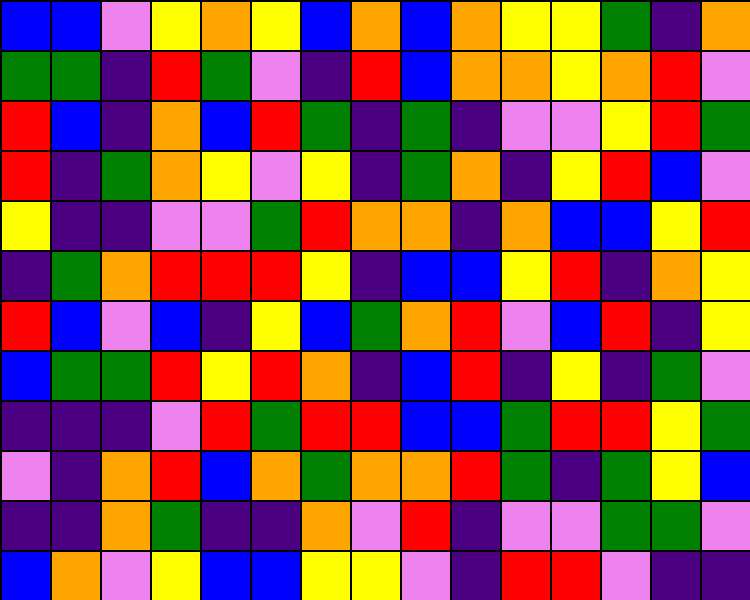[["blue", "blue", "violet", "yellow", "orange", "yellow", "blue", "orange", "blue", "orange", "yellow", "yellow", "green", "indigo", "orange"], ["green", "green", "indigo", "red", "green", "violet", "indigo", "red", "blue", "orange", "orange", "yellow", "orange", "red", "violet"], ["red", "blue", "indigo", "orange", "blue", "red", "green", "indigo", "green", "indigo", "violet", "violet", "yellow", "red", "green"], ["red", "indigo", "green", "orange", "yellow", "violet", "yellow", "indigo", "green", "orange", "indigo", "yellow", "red", "blue", "violet"], ["yellow", "indigo", "indigo", "violet", "violet", "green", "red", "orange", "orange", "indigo", "orange", "blue", "blue", "yellow", "red"], ["indigo", "green", "orange", "red", "red", "red", "yellow", "indigo", "blue", "blue", "yellow", "red", "indigo", "orange", "yellow"], ["red", "blue", "violet", "blue", "indigo", "yellow", "blue", "green", "orange", "red", "violet", "blue", "red", "indigo", "yellow"], ["blue", "green", "green", "red", "yellow", "red", "orange", "indigo", "blue", "red", "indigo", "yellow", "indigo", "green", "violet"], ["indigo", "indigo", "indigo", "violet", "red", "green", "red", "red", "blue", "blue", "green", "red", "red", "yellow", "green"], ["violet", "indigo", "orange", "red", "blue", "orange", "green", "orange", "orange", "red", "green", "indigo", "green", "yellow", "blue"], ["indigo", "indigo", "orange", "green", "indigo", "indigo", "orange", "violet", "red", "indigo", "violet", "violet", "green", "green", "violet"], ["blue", "orange", "violet", "yellow", "blue", "blue", "yellow", "yellow", "violet", "indigo", "red", "red", "violet", "indigo", "indigo"]]